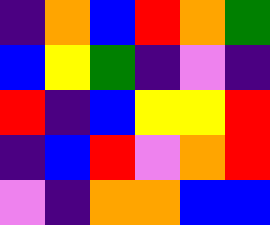[["indigo", "orange", "blue", "red", "orange", "green"], ["blue", "yellow", "green", "indigo", "violet", "indigo"], ["red", "indigo", "blue", "yellow", "yellow", "red"], ["indigo", "blue", "red", "violet", "orange", "red"], ["violet", "indigo", "orange", "orange", "blue", "blue"]]